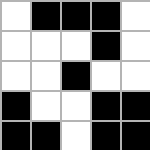[["white", "black", "black", "black", "white"], ["white", "white", "white", "black", "white"], ["white", "white", "black", "white", "white"], ["black", "white", "white", "black", "black"], ["black", "black", "white", "black", "black"]]